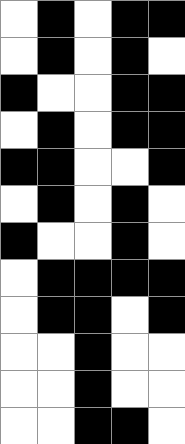[["white", "black", "white", "black", "black"], ["white", "black", "white", "black", "white"], ["black", "white", "white", "black", "black"], ["white", "black", "white", "black", "black"], ["black", "black", "white", "white", "black"], ["white", "black", "white", "black", "white"], ["black", "white", "white", "black", "white"], ["white", "black", "black", "black", "black"], ["white", "black", "black", "white", "black"], ["white", "white", "black", "white", "white"], ["white", "white", "black", "white", "white"], ["white", "white", "black", "black", "white"]]